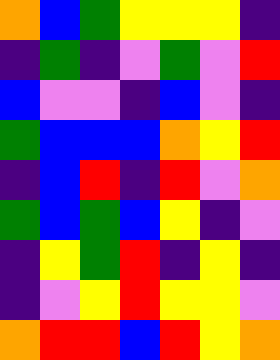[["orange", "blue", "green", "yellow", "yellow", "yellow", "indigo"], ["indigo", "green", "indigo", "violet", "green", "violet", "red"], ["blue", "violet", "violet", "indigo", "blue", "violet", "indigo"], ["green", "blue", "blue", "blue", "orange", "yellow", "red"], ["indigo", "blue", "red", "indigo", "red", "violet", "orange"], ["green", "blue", "green", "blue", "yellow", "indigo", "violet"], ["indigo", "yellow", "green", "red", "indigo", "yellow", "indigo"], ["indigo", "violet", "yellow", "red", "yellow", "yellow", "violet"], ["orange", "red", "red", "blue", "red", "yellow", "orange"]]